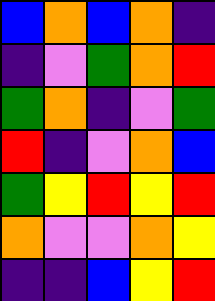[["blue", "orange", "blue", "orange", "indigo"], ["indigo", "violet", "green", "orange", "red"], ["green", "orange", "indigo", "violet", "green"], ["red", "indigo", "violet", "orange", "blue"], ["green", "yellow", "red", "yellow", "red"], ["orange", "violet", "violet", "orange", "yellow"], ["indigo", "indigo", "blue", "yellow", "red"]]